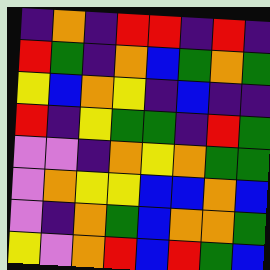[["indigo", "orange", "indigo", "red", "red", "indigo", "red", "indigo"], ["red", "green", "indigo", "orange", "blue", "green", "orange", "green"], ["yellow", "blue", "orange", "yellow", "indigo", "blue", "indigo", "indigo"], ["red", "indigo", "yellow", "green", "green", "indigo", "red", "green"], ["violet", "violet", "indigo", "orange", "yellow", "orange", "green", "green"], ["violet", "orange", "yellow", "yellow", "blue", "blue", "orange", "blue"], ["violet", "indigo", "orange", "green", "blue", "orange", "orange", "green"], ["yellow", "violet", "orange", "red", "blue", "red", "green", "blue"]]